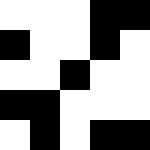[["white", "white", "white", "black", "black"], ["black", "white", "white", "black", "white"], ["white", "white", "black", "white", "white"], ["black", "black", "white", "white", "white"], ["white", "black", "white", "black", "black"]]